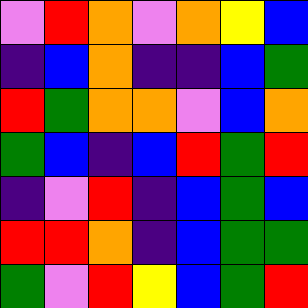[["violet", "red", "orange", "violet", "orange", "yellow", "blue"], ["indigo", "blue", "orange", "indigo", "indigo", "blue", "green"], ["red", "green", "orange", "orange", "violet", "blue", "orange"], ["green", "blue", "indigo", "blue", "red", "green", "red"], ["indigo", "violet", "red", "indigo", "blue", "green", "blue"], ["red", "red", "orange", "indigo", "blue", "green", "green"], ["green", "violet", "red", "yellow", "blue", "green", "red"]]